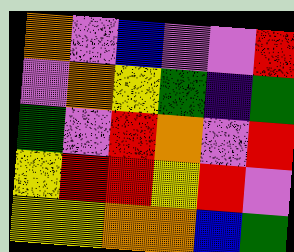[["orange", "violet", "blue", "violet", "violet", "red"], ["violet", "orange", "yellow", "green", "indigo", "green"], ["green", "violet", "red", "orange", "violet", "red"], ["yellow", "red", "red", "yellow", "red", "violet"], ["yellow", "yellow", "orange", "orange", "blue", "green"]]